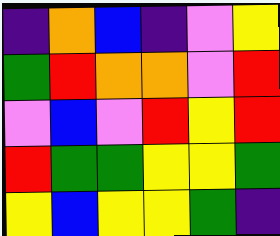[["indigo", "orange", "blue", "indigo", "violet", "yellow"], ["green", "red", "orange", "orange", "violet", "red"], ["violet", "blue", "violet", "red", "yellow", "red"], ["red", "green", "green", "yellow", "yellow", "green"], ["yellow", "blue", "yellow", "yellow", "green", "indigo"]]